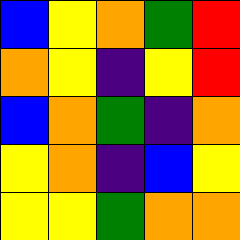[["blue", "yellow", "orange", "green", "red"], ["orange", "yellow", "indigo", "yellow", "red"], ["blue", "orange", "green", "indigo", "orange"], ["yellow", "orange", "indigo", "blue", "yellow"], ["yellow", "yellow", "green", "orange", "orange"]]